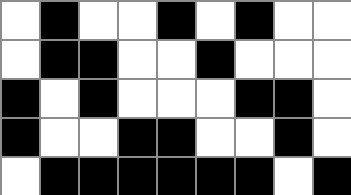[["white", "black", "white", "white", "black", "white", "black", "white", "white"], ["white", "black", "black", "white", "white", "black", "white", "white", "white"], ["black", "white", "black", "white", "white", "white", "black", "black", "white"], ["black", "white", "white", "black", "black", "white", "white", "black", "white"], ["white", "black", "black", "black", "black", "black", "black", "white", "black"]]